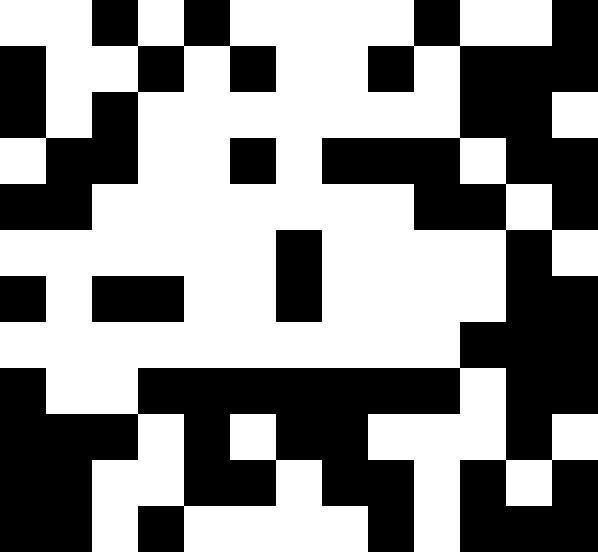[["white", "white", "black", "white", "black", "white", "white", "white", "white", "black", "white", "white", "black"], ["black", "white", "white", "black", "white", "black", "white", "white", "black", "white", "black", "black", "black"], ["black", "white", "black", "white", "white", "white", "white", "white", "white", "white", "black", "black", "white"], ["white", "black", "black", "white", "white", "black", "white", "black", "black", "black", "white", "black", "black"], ["black", "black", "white", "white", "white", "white", "white", "white", "white", "black", "black", "white", "black"], ["white", "white", "white", "white", "white", "white", "black", "white", "white", "white", "white", "black", "white"], ["black", "white", "black", "black", "white", "white", "black", "white", "white", "white", "white", "black", "black"], ["white", "white", "white", "white", "white", "white", "white", "white", "white", "white", "black", "black", "black"], ["black", "white", "white", "black", "black", "black", "black", "black", "black", "black", "white", "black", "black"], ["black", "black", "black", "white", "black", "white", "black", "black", "white", "white", "white", "black", "white"], ["black", "black", "white", "white", "black", "black", "white", "black", "black", "white", "black", "white", "black"], ["black", "black", "white", "black", "white", "white", "white", "white", "black", "white", "black", "black", "black"]]